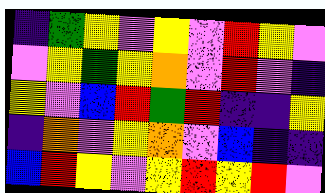[["indigo", "green", "yellow", "violet", "yellow", "violet", "red", "yellow", "violet"], ["violet", "yellow", "green", "yellow", "orange", "violet", "red", "violet", "indigo"], ["yellow", "violet", "blue", "red", "green", "red", "indigo", "indigo", "yellow"], ["indigo", "orange", "violet", "yellow", "orange", "violet", "blue", "indigo", "indigo"], ["blue", "red", "yellow", "violet", "yellow", "red", "yellow", "red", "violet"]]